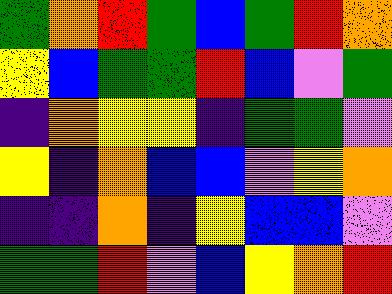[["green", "orange", "red", "green", "blue", "green", "red", "orange"], ["yellow", "blue", "green", "green", "red", "blue", "violet", "green"], ["indigo", "orange", "yellow", "yellow", "indigo", "green", "green", "violet"], ["yellow", "indigo", "orange", "blue", "blue", "violet", "yellow", "orange"], ["indigo", "indigo", "orange", "indigo", "yellow", "blue", "blue", "violet"], ["green", "green", "red", "violet", "blue", "yellow", "orange", "red"]]